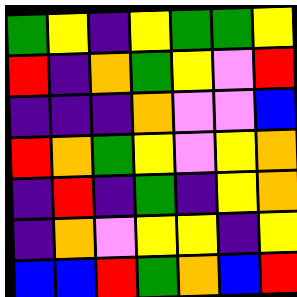[["green", "yellow", "indigo", "yellow", "green", "green", "yellow"], ["red", "indigo", "orange", "green", "yellow", "violet", "red"], ["indigo", "indigo", "indigo", "orange", "violet", "violet", "blue"], ["red", "orange", "green", "yellow", "violet", "yellow", "orange"], ["indigo", "red", "indigo", "green", "indigo", "yellow", "orange"], ["indigo", "orange", "violet", "yellow", "yellow", "indigo", "yellow"], ["blue", "blue", "red", "green", "orange", "blue", "red"]]